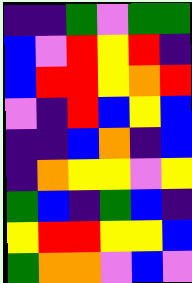[["indigo", "indigo", "green", "violet", "green", "green"], ["blue", "violet", "red", "yellow", "red", "indigo"], ["blue", "red", "red", "yellow", "orange", "red"], ["violet", "indigo", "red", "blue", "yellow", "blue"], ["indigo", "indigo", "blue", "orange", "indigo", "blue"], ["indigo", "orange", "yellow", "yellow", "violet", "yellow"], ["green", "blue", "indigo", "green", "blue", "indigo"], ["yellow", "red", "red", "yellow", "yellow", "blue"], ["green", "orange", "orange", "violet", "blue", "violet"]]